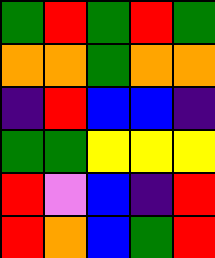[["green", "red", "green", "red", "green"], ["orange", "orange", "green", "orange", "orange"], ["indigo", "red", "blue", "blue", "indigo"], ["green", "green", "yellow", "yellow", "yellow"], ["red", "violet", "blue", "indigo", "red"], ["red", "orange", "blue", "green", "red"]]